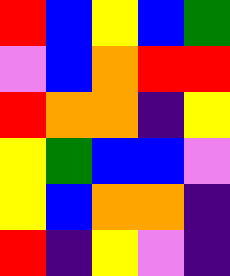[["red", "blue", "yellow", "blue", "green"], ["violet", "blue", "orange", "red", "red"], ["red", "orange", "orange", "indigo", "yellow"], ["yellow", "green", "blue", "blue", "violet"], ["yellow", "blue", "orange", "orange", "indigo"], ["red", "indigo", "yellow", "violet", "indigo"]]